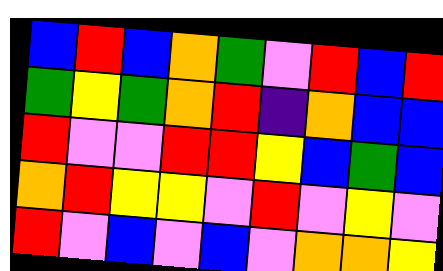[["blue", "red", "blue", "orange", "green", "violet", "red", "blue", "red"], ["green", "yellow", "green", "orange", "red", "indigo", "orange", "blue", "blue"], ["red", "violet", "violet", "red", "red", "yellow", "blue", "green", "blue"], ["orange", "red", "yellow", "yellow", "violet", "red", "violet", "yellow", "violet"], ["red", "violet", "blue", "violet", "blue", "violet", "orange", "orange", "yellow"]]